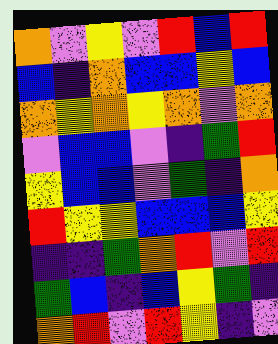[["orange", "violet", "yellow", "violet", "red", "blue", "red"], ["blue", "indigo", "orange", "blue", "blue", "yellow", "blue"], ["orange", "yellow", "orange", "yellow", "orange", "violet", "orange"], ["violet", "blue", "blue", "violet", "indigo", "green", "red"], ["yellow", "blue", "blue", "violet", "green", "indigo", "orange"], ["red", "yellow", "yellow", "blue", "blue", "blue", "yellow"], ["indigo", "indigo", "green", "orange", "red", "violet", "red"], ["green", "blue", "indigo", "blue", "yellow", "green", "indigo"], ["orange", "red", "violet", "red", "yellow", "indigo", "violet"]]